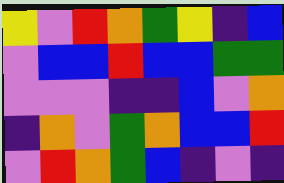[["yellow", "violet", "red", "orange", "green", "yellow", "indigo", "blue"], ["violet", "blue", "blue", "red", "blue", "blue", "green", "green"], ["violet", "violet", "violet", "indigo", "indigo", "blue", "violet", "orange"], ["indigo", "orange", "violet", "green", "orange", "blue", "blue", "red"], ["violet", "red", "orange", "green", "blue", "indigo", "violet", "indigo"]]